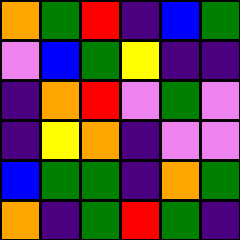[["orange", "green", "red", "indigo", "blue", "green"], ["violet", "blue", "green", "yellow", "indigo", "indigo"], ["indigo", "orange", "red", "violet", "green", "violet"], ["indigo", "yellow", "orange", "indigo", "violet", "violet"], ["blue", "green", "green", "indigo", "orange", "green"], ["orange", "indigo", "green", "red", "green", "indigo"]]